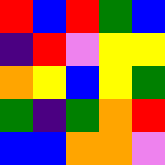[["red", "blue", "red", "green", "blue"], ["indigo", "red", "violet", "yellow", "yellow"], ["orange", "yellow", "blue", "yellow", "green"], ["green", "indigo", "green", "orange", "red"], ["blue", "blue", "orange", "orange", "violet"]]